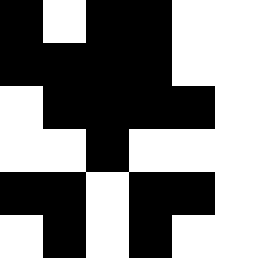[["black", "white", "black", "black", "white", "white"], ["black", "black", "black", "black", "white", "white"], ["white", "black", "black", "black", "black", "white"], ["white", "white", "black", "white", "white", "white"], ["black", "black", "white", "black", "black", "white"], ["white", "black", "white", "black", "white", "white"]]